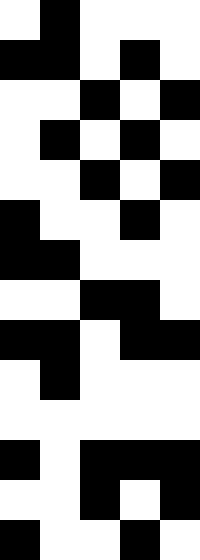[["white", "black", "white", "white", "white"], ["black", "black", "white", "black", "white"], ["white", "white", "black", "white", "black"], ["white", "black", "white", "black", "white"], ["white", "white", "black", "white", "black"], ["black", "white", "white", "black", "white"], ["black", "black", "white", "white", "white"], ["white", "white", "black", "black", "white"], ["black", "black", "white", "black", "black"], ["white", "black", "white", "white", "white"], ["white", "white", "white", "white", "white"], ["black", "white", "black", "black", "black"], ["white", "white", "black", "white", "black"], ["black", "white", "white", "black", "white"]]